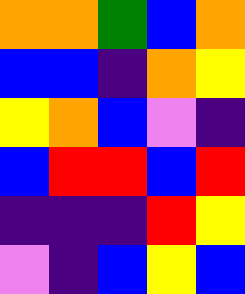[["orange", "orange", "green", "blue", "orange"], ["blue", "blue", "indigo", "orange", "yellow"], ["yellow", "orange", "blue", "violet", "indigo"], ["blue", "red", "red", "blue", "red"], ["indigo", "indigo", "indigo", "red", "yellow"], ["violet", "indigo", "blue", "yellow", "blue"]]